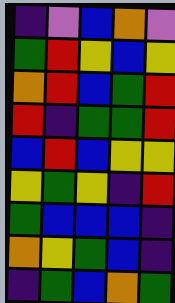[["indigo", "violet", "blue", "orange", "violet"], ["green", "red", "yellow", "blue", "yellow"], ["orange", "red", "blue", "green", "red"], ["red", "indigo", "green", "green", "red"], ["blue", "red", "blue", "yellow", "yellow"], ["yellow", "green", "yellow", "indigo", "red"], ["green", "blue", "blue", "blue", "indigo"], ["orange", "yellow", "green", "blue", "indigo"], ["indigo", "green", "blue", "orange", "green"]]